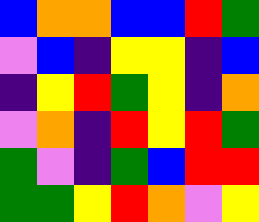[["blue", "orange", "orange", "blue", "blue", "red", "green"], ["violet", "blue", "indigo", "yellow", "yellow", "indigo", "blue"], ["indigo", "yellow", "red", "green", "yellow", "indigo", "orange"], ["violet", "orange", "indigo", "red", "yellow", "red", "green"], ["green", "violet", "indigo", "green", "blue", "red", "red"], ["green", "green", "yellow", "red", "orange", "violet", "yellow"]]